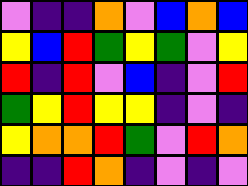[["violet", "indigo", "indigo", "orange", "violet", "blue", "orange", "blue"], ["yellow", "blue", "red", "green", "yellow", "green", "violet", "yellow"], ["red", "indigo", "red", "violet", "blue", "indigo", "violet", "red"], ["green", "yellow", "red", "yellow", "yellow", "indigo", "violet", "indigo"], ["yellow", "orange", "orange", "red", "green", "violet", "red", "orange"], ["indigo", "indigo", "red", "orange", "indigo", "violet", "indigo", "violet"]]